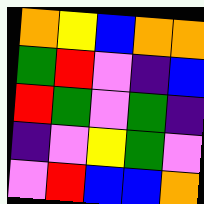[["orange", "yellow", "blue", "orange", "orange"], ["green", "red", "violet", "indigo", "blue"], ["red", "green", "violet", "green", "indigo"], ["indigo", "violet", "yellow", "green", "violet"], ["violet", "red", "blue", "blue", "orange"]]